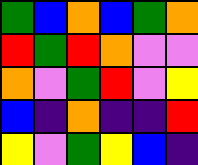[["green", "blue", "orange", "blue", "green", "orange"], ["red", "green", "red", "orange", "violet", "violet"], ["orange", "violet", "green", "red", "violet", "yellow"], ["blue", "indigo", "orange", "indigo", "indigo", "red"], ["yellow", "violet", "green", "yellow", "blue", "indigo"]]